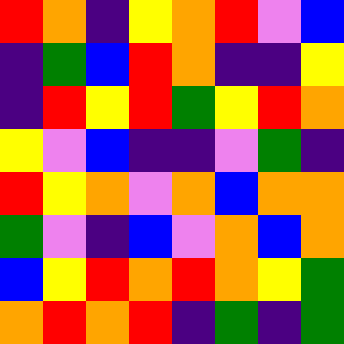[["red", "orange", "indigo", "yellow", "orange", "red", "violet", "blue"], ["indigo", "green", "blue", "red", "orange", "indigo", "indigo", "yellow"], ["indigo", "red", "yellow", "red", "green", "yellow", "red", "orange"], ["yellow", "violet", "blue", "indigo", "indigo", "violet", "green", "indigo"], ["red", "yellow", "orange", "violet", "orange", "blue", "orange", "orange"], ["green", "violet", "indigo", "blue", "violet", "orange", "blue", "orange"], ["blue", "yellow", "red", "orange", "red", "orange", "yellow", "green"], ["orange", "red", "orange", "red", "indigo", "green", "indigo", "green"]]